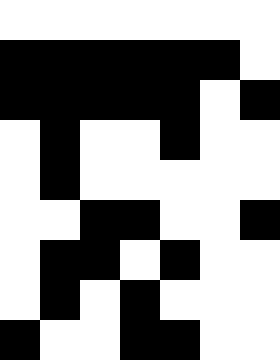[["white", "white", "white", "white", "white", "white", "white"], ["black", "black", "black", "black", "black", "black", "white"], ["black", "black", "black", "black", "black", "white", "black"], ["white", "black", "white", "white", "black", "white", "white"], ["white", "black", "white", "white", "white", "white", "white"], ["white", "white", "black", "black", "white", "white", "black"], ["white", "black", "black", "white", "black", "white", "white"], ["white", "black", "white", "black", "white", "white", "white"], ["black", "white", "white", "black", "black", "white", "white"]]